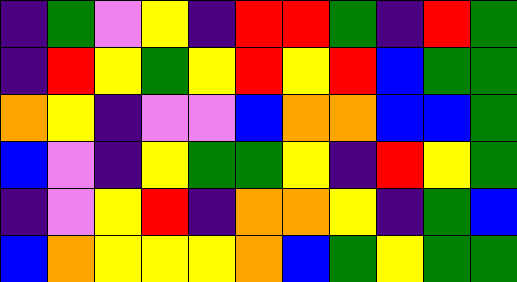[["indigo", "green", "violet", "yellow", "indigo", "red", "red", "green", "indigo", "red", "green"], ["indigo", "red", "yellow", "green", "yellow", "red", "yellow", "red", "blue", "green", "green"], ["orange", "yellow", "indigo", "violet", "violet", "blue", "orange", "orange", "blue", "blue", "green"], ["blue", "violet", "indigo", "yellow", "green", "green", "yellow", "indigo", "red", "yellow", "green"], ["indigo", "violet", "yellow", "red", "indigo", "orange", "orange", "yellow", "indigo", "green", "blue"], ["blue", "orange", "yellow", "yellow", "yellow", "orange", "blue", "green", "yellow", "green", "green"]]